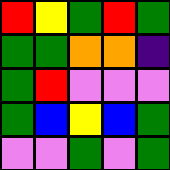[["red", "yellow", "green", "red", "green"], ["green", "green", "orange", "orange", "indigo"], ["green", "red", "violet", "violet", "violet"], ["green", "blue", "yellow", "blue", "green"], ["violet", "violet", "green", "violet", "green"]]